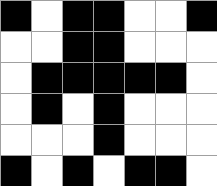[["black", "white", "black", "black", "white", "white", "black"], ["white", "white", "black", "black", "white", "white", "white"], ["white", "black", "black", "black", "black", "black", "white"], ["white", "black", "white", "black", "white", "white", "white"], ["white", "white", "white", "black", "white", "white", "white"], ["black", "white", "black", "white", "black", "black", "white"]]